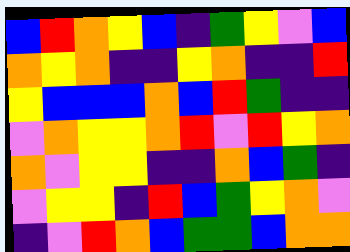[["blue", "red", "orange", "yellow", "blue", "indigo", "green", "yellow", "violet", "blue"], ["orange", "yellow", "orange", "indigo", "indigo", "yellow", "orange", "indigo", "indigo", "red"], ["yellow", "blue", "blue", "blue", "orange", "blue", "red", "green", "indigo", "indigo"], ["violet", "orange", "yellow", "yellow", "orange", "red", "violet", "red", "yellow", "orange"], ["orange", "violet", "yellow", "yellow", "indigo", "indigo", "orange", "blue", "green", "indigo"], ["violet", "yellow", "yellow", "indigo", "red", "blue", "green", "yellow", "orange", "violet"], ["indigo", "violet", "red", "orange", "blue", "green", "green", "blue", "orange", "orange"]]